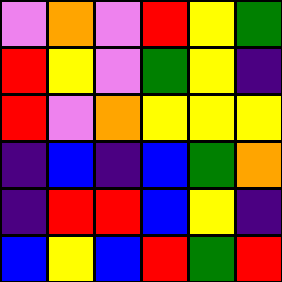[["violet", "orange", "violet", "red", "yellow", "green"], ["red", "yellow", "violet", "green", "yellow", "indigo"], ["red", "violet", "orange", "yellow", "yellow", "yellow"], ["indigo", "blue", "indigo", "blue", "green", "orange"], ["indigo", "red", "red", "blue", "yellow", "indigo"], ["blue", "yellow", "blue", "red", "green", "red"]]